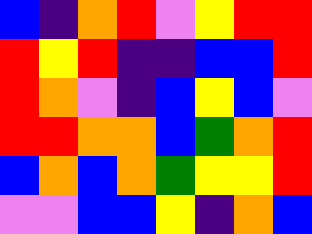[["blue", "indigo", "orange", "red", "violet", "yellow", "red", "red"], ["red", "yellow", "red", "indigo", "indigo", "blue", "blue", "red"], ["red", "orange", "violet", "indigo", "blue", "yellow", "blue", "violet"], ["red", "red", "orange", "orange", "blue", "green", "orange", "red"], ["blue", "orange", "blue", "orange", "green", "yellow", "yellow", "red"], ["violet", "violet", "blue", "blue", "yellow", "indigo", "orange", "blue"]]